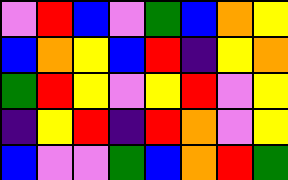[["violet", "red", "blue", "violet", "green", "blue", "orange", "yellow"], ["blue", "orange", "yellow", "blue", "red", "indigo", "yellow", "orange"], ["green", "red", "yellow", "violet", "yellow", "red", "violet", "yellow"], ["indigo", "yellow", "red", "indigo", "red", "orange", "violet", "yellow"], ["blue", "violet", "violet", "green", "blue", "orange", "red", "green"]]